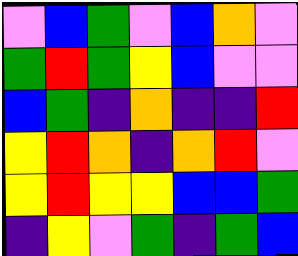[["violet", "blue", "green", "violet", "blue", "orange", "violet"], ["green", "red", "green", "yellow", "blue", "violet", "violet"], ["blue", "green", "indigo", "orange", "indigo", "indigo", "red"], ["yellow", "red", "orange", "indigo", "orange", "red", "violet"], ["yellow", "red", "yellow", "yellow", "blue", "blue", "green"], ["indigo", "yellow", "violet", "green", "indigo", "green", "blue"]]